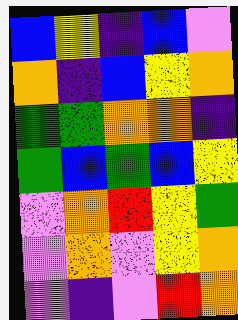[["blue", "yellow", "indigo", "blue", "violet"], ["orange", "indigo", "blue", "yellow", "orange"], ["green", "green", "orange", "orange", "indigo"], ["green", "blue", "green", "blue", "yellow"], ["violet", "orange", "red", "yellow", "green"], ["violet", "orange", "violet", "yellow", "orange"], ["violet", "indigo", "violet", "red", "orange"]]